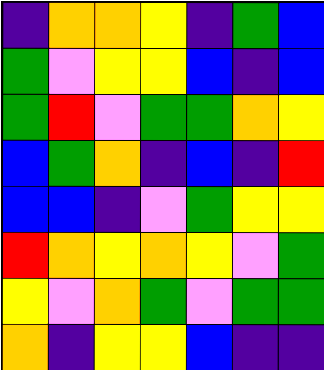[["indigo", "orange", "orange", "yellow", "indigo", "green", "blue"], ["green", "violet", "yellow", "yellow", "blue", "indigo", "blue"], ["green", "red", "violet", "green", "green", "orange", "yellow"], ["blue", "green", "orange", "indigo", "blue", "indigo", "red"], ["blue", "blue", "indigo", "violet", "green", "yellow", "yellow"], ["red", "orange", "yellow", "orange", "yellow", "violet", "green"], ["yellow", "violet", "orange", "green", "violet", "green", "green"], ["orange", "indigo", "yellow", "yellow", "blue", "indigo", "indigo"]]